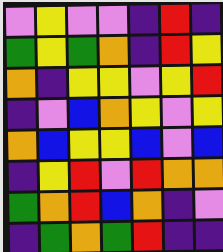[["violet", "yellow", "violet", "violet", "indigo", "red", "indigo"], ["green", "yellow", "green", "orange", "indigo", "red", "yellow"], ["orange", "indigo", "yellow", "yellow", "violet", "yellow", "red"], ["indigo", "violet", "blue", "orange", "yellow", "violet", "yellow"], ["orange", "blue", "yellow", "yellow", "blue", "violet", "blue"], ["indigo", "yellow", "red", "violet", "red", "orange", "orange"], ["green", "orange", "red", "blue", "orange", "indigo", "violet"], ["indigo", "green", "orange", "green", "red", "indigo", "indigo"]]